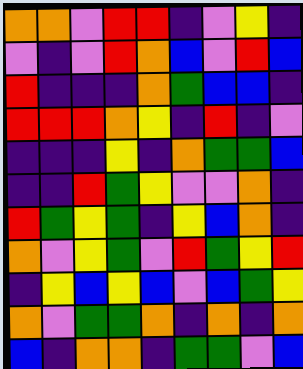[["orange", "orange", "violet", "red", "red", "indigo", "violet", "yellow", "indigo"], ["violet", "indigo", "violet", "red", "orange", "blue", "violet", "red", "blue"], ["red", "indigo", "indigo", "indigo", "orange", "green", "blue", "blue", "indigo"], ["red", "red", "red", "orange", "yellow", "indigo", "red", "indigo", "violet"], ["indigo", "indigo", "indigo", "yellow", "indigo", "orange", "green", "green", "blue"], ["indigo", "indigo", "red", "green", "yellow", "violet", "violet", "orange", "indigo"], ["red", "green", "yellow", "green", "indigo", "yellow", "blue", "orange", "indigo"], ["orange", "violet", "yellow", "green", "violet", "red", "green", "yellow", "red"], ["indigo", "yellow", "blue", "yellow", "blue", "violet", "blue", "green", "yellow"], ["orange", "violet", "green", "green", "orange", "indigo", "orange", "indigo", "orange"], ["blue", "indigo", "orange", "orange", "indigo", "green", "green", "violet", "blue"]]